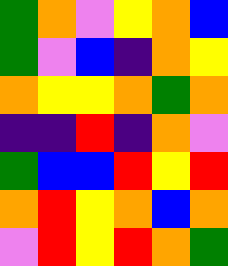[["green", "orange", "violet", "yellow", "orange", "blue"], ["green", "violet", "blue", "indigo", "orange", "yellow"], ["orange", "yellow", "yellow", "orange", "green", "orange"], ["indigo", "indigo", "red", "indigo", "orange", "violet"], ["green", "blue", "blue", "red", "yellow", "red"], ["orange", "red", "yellow", "orange", "blue", "orange"], ["violet", "red", "yellow", "red", "orange", "green"]]